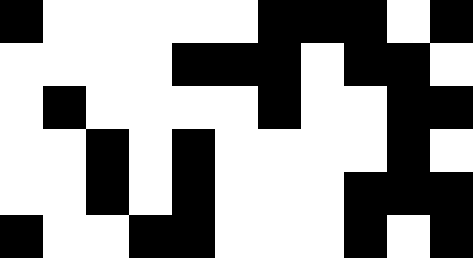[["black", "white", "white", "white", "white", "white", "black", "black", "black", "white", "black"], ["white", "white", "white", "white", "black", "black", "black", "white", "black", "black", "white"], ["white", "black", "white", "white", "white", "white", "black", "white", "white", "black", "black"], ["white", "white", "black", "white", "black", "white", "white", "white", "white", "black", "white"], ["white", "white", "black", "white", "black", "white", "white", "white", "black", "black", "black"], ["black", "white", "white", "black", "black", "white", "white", "white", "black", "white", "black"]]